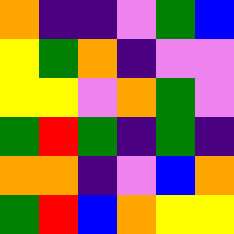[["orange", "indigo", "indigo", "violet", "green", "blue"], ["yellow", "green", "orange", "indigo", "violet", "violet"], ["yellow", "yellow", "violet", "orange", "green", "violet"], ["green", "red", "green", "indigo", "green", "indigo"], ["orange", "orange", "indigo", "violet", "blue", "orange"], ["green", "red", "blue", "orange", "yellow", "yellow"]]